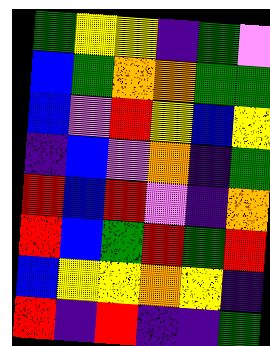[["green", "yellow", "yellow", "indigo", "green", "violet"], ["blue", "green", "orange", "orange", "green", "green"], ["blue", "violet", "red", "yellow", "blue", "yellow"], ["indigo", "blue", "violet", "orange", "indigo", "green"], ["red", "blue", "red", "violet", "indigo", "orange"], ["red", "blue", "green", "red", "green", "red"], ["blue", "yellow", "yellow", "orange", "yellow", "indigo"], ["red", "indigo", "red", "indigo", "indigo", "green"]]